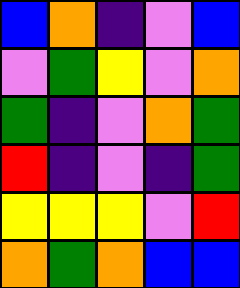[["blue", "orange", "indigo", "violet", "blue"], ["violet", "green", "yellow", "violet", "orange"], ["green", "indigo", "violet", "orange", "green"], ["red", "indigo", "violet", "indigo", "green"], ["yellow", "yellow", "yellow", "violet", "red"], ["orange", "green", "orange", "blue", "blue"]]